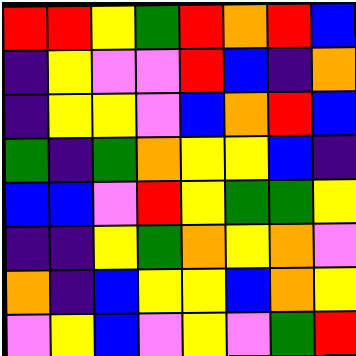[["red", "red", "yellow", "green", "red", "orange", "red", "blue"], ["indigo", "yellow", "violet", "violet", "red", "blue", "indigo", "orange"], ["indigo", "yellow", "yellow", "violet", "blue", "orange", "red", "blue"], ["green", "indigo", "green", "orange", "yellow", "yellow", "blue", "indigo"], ["blue", "blue", "violet", "red", "yellow", "green", "green", "yellow"], ["indigo", "indigo", "yellow", "green", "orange", "yellow", "orange", "violet"], ["orange", "indigo", "blue", "yellow", "yellow", "blue", "orange", "yellow"], ["violet", "yellow", "blue", "violet", "yellow", "violet", "green", "red"]]